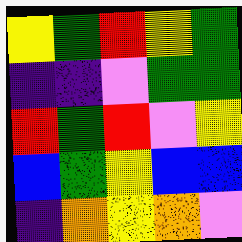[["yellow", "green", "red", "yellow", "green"], ["indigo", "indigo", "violet", "green", "green"], ["red", "green", "red", "violet", "yellow"], ["blue", "green", "yellow", "blue", "blue"], ["indigo", "orange", "yellow", "orange", "violet"]]